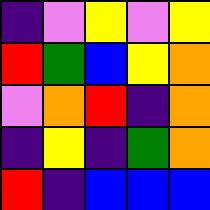[["indigo", "violet", "yellow", "violet", "yellow"], ["red", "green", "blue", "yellow", "orange"], ["violet", "orange", "red", "indigo", "orange"], ["indigo", "yellow", "indigo", "green", "orange"], ["red", "indigo", "blue", "blue", "blue"]]